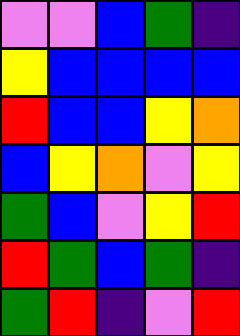[["violet", "violet", "blue", "green", "indigo"], ["yellow", "blue", "blue", "blue", "blue"], ["red", "blue", "blue", "yellow", "orange"], ["blue", "yellow", "orange", "violet", "yellow"], ["green", "blue", "violet", "yellow", "red"], ["red", "green", "blue", "green", "indigo"], ["green", "red", "indigo", "violet", "red"]]